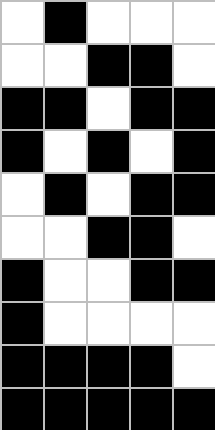[["white", "black", "white", "white", "white"], ["white", "white", "black", "black", "white"], ["black", "black", "white", "black", "black"], ["black", "white", "black", "white", "black"], ["white", "black", "white", "black", "black"], ["white", "white", "black", "black", "white"], ["black", "white", "white", "black", "black"], ["black", "white", "white", "white", "white"], ["black", "black", "black", "black", "white"], ["black", "black", "black", "black", "black"]]